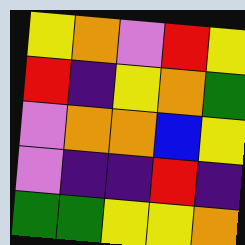[["yellow", "orange", "violet", "red", "yellow"], ["red", "indigo", "yellow", "orange", "green"], ["violet", "orange", "orange", "blue", "yellow"], ["violet", "indigo", "indigo", "red", "indigo"], ["green", "green", "yellow", "yellow", "orange"]]